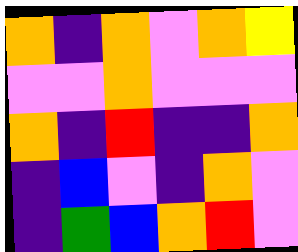[["orange", "indigo", "orange", "violet", "orange", "yellow"], ["violet", "violet", "orange", "violet", "violet", "violet"], ["orange", "indigo", "red", "indigo", "indigo", "orange"], ["indigo", "blue", "violet", "indigo", "orange", "violet"], ["indigo", "green", "blue", "orange", "red", "violet"]]